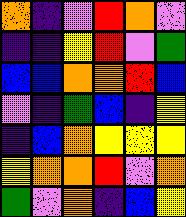[["orange", "indigo", "violet", "red", "orange", "violet"], ["indigo", "indigo", "yellow", "red", "violet", "green"], ["blue", "blue", "orange", "orange", "red", "blue"], ["violet", "indigo", "green", "blue", "indigo", "yellow"], ["indigo", "blue", "orange", "yellow", "yellow", "yellow"], ["yellow", "orange", "orange", "red", "violet", "orange"], ["green", "violet", "orange", "indigo", "blue", "yellow"]]